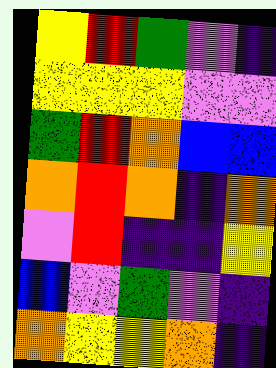[["yellow", "red", "green", "violet", "indigo"], ["yellow", "yellow", "yellow", "violet", "violet"], ["green", "red", "orange", "blue", "blue"], ["orange", "red", "orange", "indigo", "orange"], ["violet", "red", "indigo", "indigo", "yellow"], ["blue", "violet", "green", "violet", "indigo"], ["orange", "yellow", "yellow", "orange", "indigo"]]